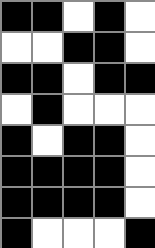[["black", "black", "white", "black", "white"], ["white", "white", "black", "black", "white"], ["black", "black", "white", "black", "black"], ["white", "black", "white", "white", "white"], ["black", "white", "black", "black", "white"], ["black", "black", "black", "black", "white"], ["black", "black", "black", "black", "white"], ["black", "white", "white", "white", "black"]]